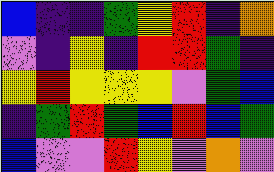[["blue", "indigo", "indigo", "green", "yellow", "red", "indigo", "orange"], ["violet", "indigo", "yellow", "indigo", "red", "red", "green", "indigo"], ["yellow", "red", "yellow", "yellow", "yellow", "violet", "green", "blue"], ["indigo", "green", "red", "green", "blue", "red", "blue", "green"], ["blue", "violet", "violet", "red", "yellow", "violet", "orange", "violet"]]